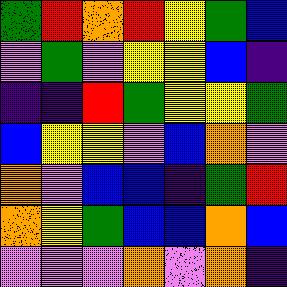[["green", "red", "orange", "red", "yellow", "green", "blue"], ["violet", "green", "violet", "yellow", "yellow", "blue", "indigo"], ["indigo", "indigo", "red", "green", "yellow", "yellow", "green"], ["blue", "yellow", "yellow", "violet", "blue", "orange", "violet"], ["orange", "violet", "blue", "blue", "indigo", "green", "red"], ["orange", "yellow", "green", "blue", "blue", "orange", "blue"], ["violet", "violet", "violet", "orange", "violet", "orange", "indigo"]]